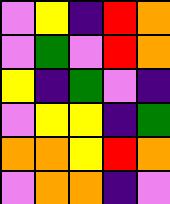[["violet", "yellow", "indigo", "red", "orange"], ["violet", "green", "violet", "red", "orange"], ["yellow", "indigo", "green", "violet", "indigo"], ["violet", "yellow", "yellow", "indigo", "green"], ["orange", "orange", "yellow", "red", "orange"], ["violet", "orange", "orange", "indigo", "violet"]]